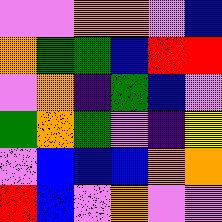[["violet", "violet", "orange", "orange", "violet", "blue"], ["orange", "green", "green", "blue", "red", "red"], ["violet", "orange", "indigo", "green", "blue", "violet"], ["green", "orange", "green", "violet", "indigo", "yellow"], ["violet", "blue", "blue", "blue", "orange", "orange"], ["red", "blue", "violet", "orange", "violet", "violet"]]